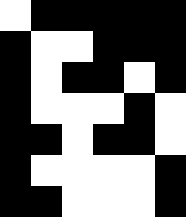[["white", "black", "black", "black", "black", "black"], ["black", "white", "white", "black", "black", "black"], ["black", "white", "black", "black", "white", "black"], ["black", "white", "white", "white", "black", "white"], ["black", "black", "white", "black", "black", "white"], ["black", "white", "white", "white", "white", "black"], ["black", "black", "white", "white", "white", "black"]]